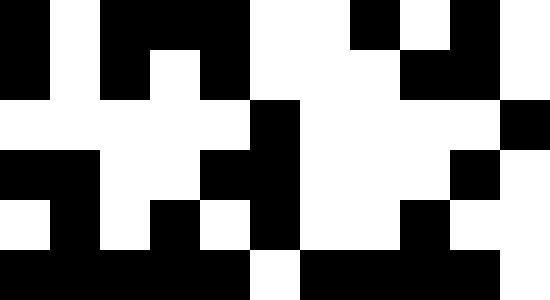[["black", "white", "black", "black", "black", "white", "white", "black", "white", "black", "white"], ["black", "white", "black", "white", "black", "white", "white", "white", "black", "black", "white"], ["white", "white", "white", "white", "white", "black", "white", "white", "white", "white", "black"], ["black", "black", "white", "white", "black", "black", "white", "white", "white", "black", "white"], ["white", "black", "white", "black", "white", "black", "white", "white", "black", "white", "white"], ["black", "black", "black", "black", "black", "white", "black", "black", "black", "black", "white"]]